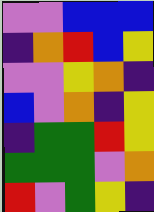[["violet", "violet", "blue", "blue", "blue"], ["indigo", "orange", "red", "blue", "yellow"], ["violet", "violet", "yellow", "orange", "indigo"], ["blue", "violet", "orange", "indigo", "yellow"], ["indigo", "green", "green", "red", "yellow"], ["green", "green", "green", "violet", "orange"], ["red", "violet", "green", "yellow", "indigo"]]